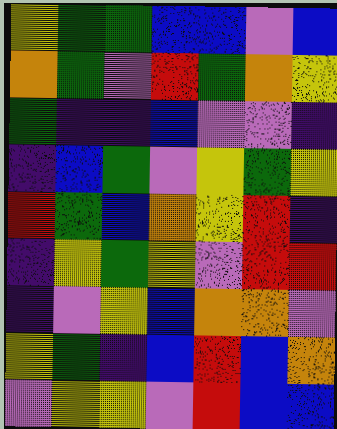[["yellow", "green", "green", "blue", "blue", "violet", "blue"], ["orange", "green", "violet", "red", "green", "orange", "yellow"], ["green", "indigo", "indigo", "blue", "violet", "violet", "indigo"], ["indigo", "blue", "green", "violet", "yellow", "green", "yellow"], ["red", "green", "blue", "orange", "yellow", "red", "indigo"], ["indigo", "yellow", "green", "yellow", "violet", "red", "red"], ["indigo", "violet", "yellow", "blue", "orange", "orange", "violet"], ["yellow", "green", "indigo", "blue", "red", "blue", "orange"], ["violet", "yellow", "yellow", "violet", "red", "blue", "blue"]]